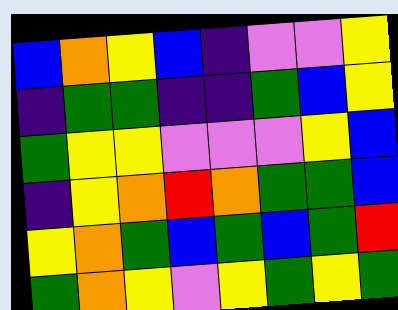[["blue", "orange", "yellow", "blue", "indigo", "violet", "violet", "yellow"], ["indigo", "green", "green", "indigo", "indigo", "green", "blue", "yellow"], ["green", "yellow", "yellow", "violet", "violet", "violet", "yellow", "blue"], ["indigo", "yellow", "orange", "red", "orange", "green", "green", "blue"], ["yellow", "orange", "green", "blue", "green", "blue", "green", "red"], ["green", "orange", "yellow", "violet", "yellow", "green", "yellow", "green"]]